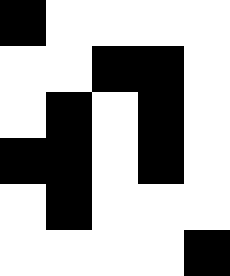[["black", "white", "white", "white", "white"], ["white", "white", "black", "black", "white"], ["white", "black", "white", "black", "white"], ["black", "black", "white", "black", "white"], ["white", "black", "white", "white", "white"], ["white", "white", "white", "white", "black"]]